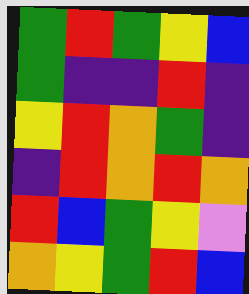[["green", "red", "green", "yellow", "blue"], ["green", "indigo", "indigo", "red", "indigo"], ["yellow", "red", "orange", "green", "indigo"], ["indigo", "red", "orange", "red", "orange"], ["red", "blue", "green", "yellow", "violet"], ["orange", "yellow", "green", "red", "blue"]]